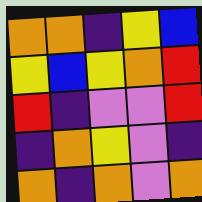[["orange", "orange", "indigo", "yellow", "blue"], ["yellow", "blue", "yellow", "orange", "red"], ["red", "indigo", "violet", "violet", "red"], ["indigo", "orange", "yellow", "violet", "indigo"], ["orange", "indigo", "orange", "violet", "orange"]]